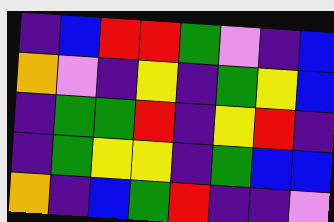[["indigo", "blue", "red", "red", "green", "violet", "indigo", "blue"], ["orange", "violet", "indigo", "yellow", "indigo", "green", "yellow", "blue"], ["indigo", "green", "green", "red", "indigo", "yellow", "red", "indigo"], ["indigo", "green", "yellow", "yellow", "indigo", "green", "blue", "blue"], ["orange", "indigo", "blue", "green", "red", "indigo", "indigo", "violet"]]